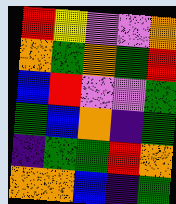[["red", "yellow", "violet", "violet", "orange"], ["orange", "green", "orange", "green", "red"], ["blue", "red", "violet", "violet", "green"], ["green", "blue", "orange", "indigo", "green"], ["indigo", "green", "green", "red", "orange"], ["orange", "orange", "blue", "indigo", "green"]]